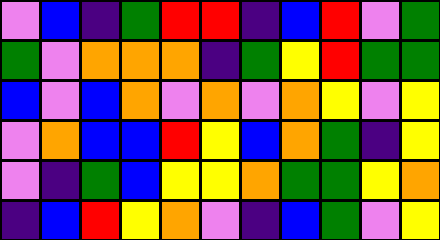[["violet", "blue", "indigo", "green", "red", "red", "indigo", "blue", "red", "violet", "green"], ["green", "violet", "orange", "orange", "orange", "indigo", "green", "yellow", "red", "green", "green"], ["blue", "violet", "blue", "orange", "violet", "orange", "violet", "orange", "yellow", "violet", "yellow"], ["violet", "orange", "blue", "blue", "red", "yellow", "blue", "orange", "green", "indigo", "yellow"], ["violet", "indigo", "green", "blue", "yellow", "yellow", "orange", "green", "green", "yellow", "orange"], ["indigo", "blue", "red", "yellow", "orange", "violet", "indigo", "blue", "green", "violet", "yellow"]]